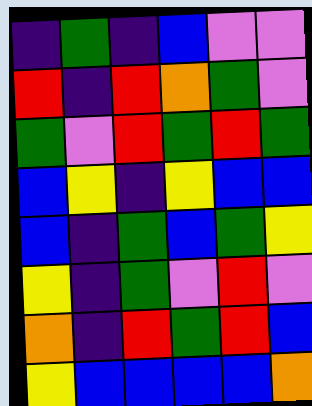[["indigo", "green", "indigo", "blue", "violet", "violet"], ["red", "indigo", "red", "orange", "green", "violet"], ["green", "violet", "red", "green", "red", "green"], ["blue", "yellow", "indigo", "yellow", "blue", "blue"], ["blue", "indigo", "green", "blue", "green", "yellow"], ["yellow", "indigo", "green", "violet", "red", "violet"], ["orange", "indigo", "red", "green", "red", "blue"], ["yellow", "blue", "blue", "blue", "blue", "orange"]]